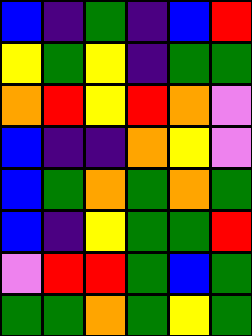[["blue", "indigo", "green", "indigo", "blue", "red"], ["yellow", "green", "yellow", "indigo", "green", "green"], ["orange", "red", "yellow", "red", "orange", "violet"], ["blue", "indigo", "indigo", "orange", "yellow", "violet"], ["blue", "green", "orange", "green", "orange", "green"], ["blue", "indigo", "yellow", "green", "green", "red"], ["violet", "red", "red", "green", "blue", "green"], ["green", "green", "orange", "green", "yellow", "green"]]